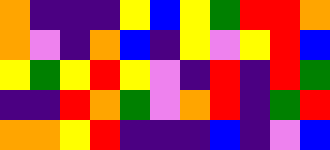[["orange", "indigo", "indigo", "indigo", "yellow", "blue", "yellow", "green", "red", "red", "orange"], ["orange", "violet", "indigo", "orange", "blue", "indigo", "yellow", "violet", "yellow", "red", "blue"], ["yellow", "green", "yellow", "red", "yellow", "violet", "indigo", "red", "indigo", "red", "green"], ["indigo", "indigo", "red", "orange", "green", "violet", "orange", "red", "indigo", "green", "red"], ["orange", "orange", "yellow", "red", "indigo", "indigo", "indigo", "blue", "indigo", "violet", "blue"]]